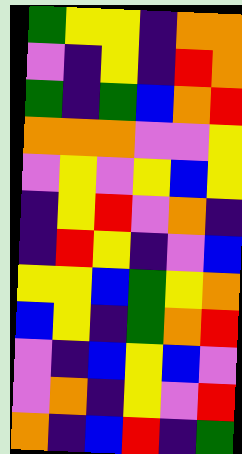[["green", "yellow", "yellow", "indigo", "orange", "orange"], ["violet", "indigo", "yellow", "indigo", "red", "orange"], ["green", "indigo", "green", "blue", "orange", "red"], ["orange", "orange", "orange", "violet", "violet", "yellow"], ["violet", "yellow", "violet", "yellow", "blue", "yellow"], ["indigo", "yellow", "red", "violet", "orange", "indigo"], ["indigo", "red", "yellow", "indigo", "violet", "blue"], ["yellow", "yellow", "blue", "green", "yellow", "orange"], ["blue", "yellow", "indigo", "green", "orange", "red"], ["violet", "indigo", "blue", "yellow", "blue", "violet"], ["violet", "orange", "indigo", "yellow", "violet", "red"], ["orange", "indigo", "blue", "red", "indigo", "green"]]